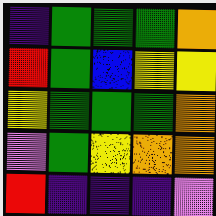[["indigo", "green", "green", "green", "orange"], ["red", "green", "blue", "yellow", "yellow"], ["yellow", "green", "green", "green", "orange"], ["violet", "green", "yellow", "orange", "orange"], ["red", "indigo", "indigo", "indigo", "violet"]]